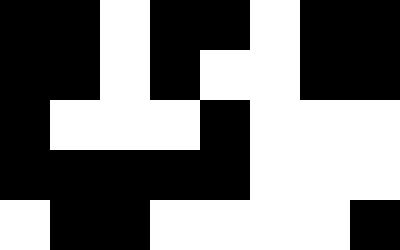[["black", "black", "white", "black", "black", "white", "black", "black"], ["black", "black", "white", "black", "white", "white", "black", "black"], ["black", "white", "white", "white", "black", "white", "white", "white"], ["black", "black", "black", "black", "black", "white", "white", "white"], ["white", "black", "black", "white", "white", "white", "white", "black"]]